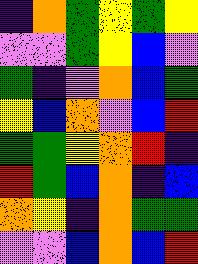[["indigo", "orange", "green", "yellow", "green", "yellow"], ["violet", "violet", "green", "yellow", "blue", "violet"], ["green", "indigo", "violet", "orange", "blue", "green"], ["yellow", "blue", "orange", "violet", "blue", "red"], ["green", "green", "yellow", "orange", "red", "indigo"], ["red", "green", "blue", "orange", "indigo", "blue"], ["orange", "yellow", "indigo", "orange", "green", "green"], ["violet", "violet", "blue", "orange", "blue", "red"]]